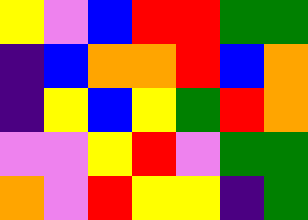[["yellow", "violet", "blue", "red", "red", "green", "green"], ["indigo", "blue", "orange", "orange", "red", "blue", "orange"], ["indigo", "yellow", "blue", "yellow", "green", "red", "orange"], ["violet", "violet", "yellow", "red", "violet", "green", "green"], ["orange", "violet", "red", "yellow", "yellow", "indigo", "green"]]